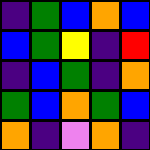[["indigo", "green", "blue", "orange", "blue"], ["blue", "green", "yellow", "indigo", "red"], ["indigo", "blue", "green", "indigo", "orange"], ["green", "blue", "orange", "green", "blue"], ["orange", "indigo", "violet", "orange", "indigo"]]